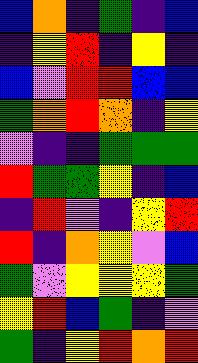[["blue", "orange", "indigo", "green", "indigo", "blue"], ["indigo", "yellow", "red", "indigo", "yellow", "indigo"], ["blue", "violet", "red", "red", "blue", "blue"], ["green", "orange", "red", "orange", "indigo", "yellow"], ["violet", "indigo", "indigo", "green", "green", "green"], ["red", "green", "green", "yellow", "indigo", "blue"], ["indigo", "red", "violet", "indigo", "yellow", "red"], ["red", "indigo", "orange", "yellow", "violet", "blue"], ["green", "violet", "yellow", "yellow", "yellow", "green"], ["yellow", "red", "blue", "green", "indigo", "violet"], ["green", "indigo", "yellow", "red", "orange", "red"]]